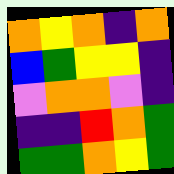[["orange", "yellow", "orange", "indigo", "orange"], ["blue", "green", "yellow", "yellow", "indigo"], ["violet", "orange", "orange", "violet", "indigo"], ["indigo", "indigo", "red", "orange", "green"], ["green", "green", "orange", "yellow", "green"]]